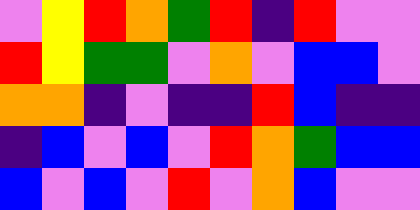[["violet", "yellow", "red", "orange", "green", "red", "indigo", "red", "violet", "violet"], ["red", "yellow", "green", "green", "violet", "orange", "violet", "blue", "blue", "violet"], ["orange", "orange", "indigo", "violet", "indigo", "indigo", "red", "blue", "indigo", "indigo"], ["indigo", "blue", "violet", "blue", "violet", "red", "orange", "green", "blue", "blue"], ["blue", "violet", "blue", "violet", "red", "violet", "orange", "blue", "violet", "violet"]]